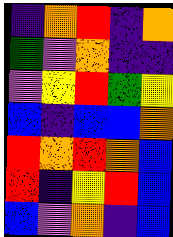[["indigo", "orange", "red", "indigo", "orange"], ["green", "violet", "orange", "indigo", "indigo"], ["violet", "yellow", "red", "green", "yellow"], ["blue", "indigo", "blue", "blue", "orange"], ["red", "orange", "red", "orange", "blue"], ["red", "indigo", "yellow", "red", "blue"], ["blue", "violet", "orange", "indigo", "blue"]]